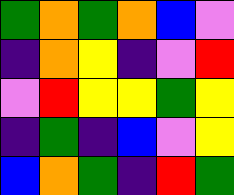[["green", "orange", "green", "orange", "blue", "violet"], ["indigo", "orange", "yellow", "indigo", "violet", "red"], ["violet", "red", "yellow", "yellow", "green", "yellow"], ["indigo", "green", "indigo", "blue", "violet", "yellow"], ["blue", "orange", "green", "indigo", "red", "green"]]